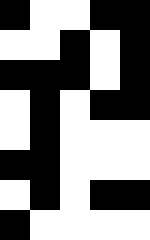[["black", "white", "white", "black", "black"], ["white", "white", "black", "white", "black"], ["black", "black", "black", "white", "black"], ["white", "black", "white", "black", "black"], ["white", "black", "white", "white", "white"], ["black", "black", "white", "white", "white"], ["white", "black", "white", "black", "black"], ["black", "white", "white", "white", "white"]]